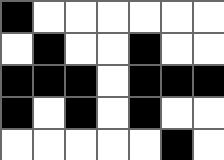[["black", "white", "white", "white", "white", "white", "white"], ["white", "black", "white", "white", "black", "white", "white"], ["black", "black", "black", "white", "black", "black", "black"], ["black", "white", "black", "white", "black", "white", "white"], ["white", "white", "white", "white", "white", "black", "white"]]